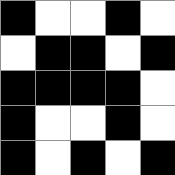[["black", "white", "white", "black", "white"], ["white", "black", "black", "white", "black"], ["black", "black", "black", "black", "white"], ["black", "white", "white", "black", "white"], ["black", "white", "black", "white", "black"]]